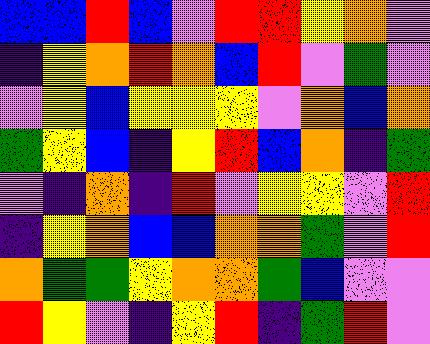[["blue", "blue", "red", "blue", "violet", "red", "red", "yellow", "orange", "violet"], ["indigo", "yellow", "orange", "red", "orange", "blue", "red", "violet", "green", "violet"], ["violet", "yellow", "blue", "yellow", "yellow", "yellow", "violet", "orange", "blue", "orange"], ["green", "yellow", "blue", "indigo", "yellow", "red", "blue", "orange", "indigo", "green"], ["violet", "indigo", "orange", "indigo", "red", "violet", "yellow", "yellow", "violet", "red"], ["indigo", "yellow", "orange", "blue", "blue", "orange", "orange", "green", "violet", "red"], ["orange", "green", "green", "yellow", "orange", "orange", "green", "blue", "violet", "violet"], ["red", "yellow", "violet", "indigo", "yellow", "red", "indigo", "green", "red", "violet"]]